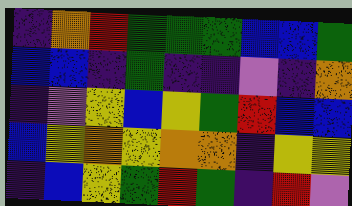[["indigo", "orange", "red", "green", "green", "green", "blue", "blue", "green"], ["blue", "blue", "indigo", "green", "indigo", "indigo", "violet", "indigo", "orange"], ["indigo", "violet", "yellow", "blue", "yellow", "green", "red", "blue", "blue"], ["blue", "yellow", "orange", "yellow", "orange", "orange", "indigo", "yellow", "yellow"], ["indigo", "blue", "yellow", "green", "red", "green", "indigo", "red", "violet"]]